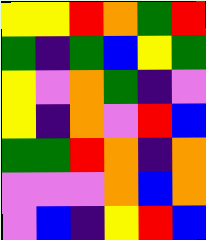[["yellow", "yellow", "red", "orange", "green", "red"], ["green", "indigo", "green", "blue", "yellow", "green"], ["yellow", "violet", "orange", "green", "indigo", "violet"], ["yellow", "indigo", "orange", "violet", "red", "blue"], ["green", "green", "red", "orange", "indigo", "orange"], ["violet", "violet", "violet", "orange", "blue", "orange"], ["violet", "blue", "indigo", "yellow", "red", "blue"]]